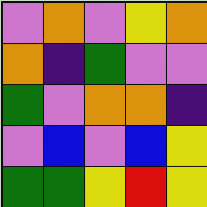[["violet", "orange", "violet", "yellow", "orange"], ["orange", "indigo", "green", "violet", "violet"], ["green", "violet", "orange", "orange", "indigo"], ["violet", "blue", "violet", "blue", "yellow"], ["green", "green", "yellow", "red", "yellow"]]